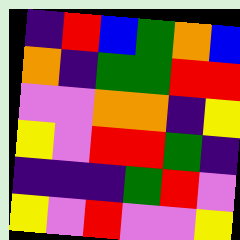[["indigo", "red", "blue", "green", "orange", "blue"], ["orange", "indigo", "green", "green", "red", "red"], ["violet", "violet", "orange", "orange", "indigo", "yellow"], ["yellow", "violet", "red", "red", "green", "indigo"], ["indigo", "indigo", "indigo", "green", "red", "violet"], ["yellow", "violet", "red", "violet", "violet", "yellow"]]